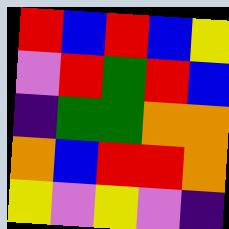[["red", "blue", "red", "blue", "yellow"], ["violet", "red", "green", "red", "blue"], ["indigo", "green", "green", "orange", "orange"], ["orange", "blue", "red", "red", "orange"], ["yellow", "violet", "yellow", "violet", "indigo"]]